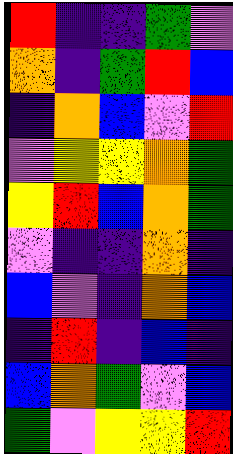[["red", "indigo", "indigo", "green", "violet"], ["orange", "indigo", "green", "red", "blue"], ["indigo", "orange", "blue", "violet", "red"], ["violet", "yellow", "yellow", "orange", "green"], ["yellow", "red", "blue", "orange", "green"], ["violet", "indigo", "indigo", "orange", "indigo"], ["blue", "violet", "indigo", "orange", "blue"], ["indigo", "red", "indigo", "blue", "indigo"], ["blue", "orange", "green", "violet", "blue"], ["green", "violet", "yellow", "yellow", "red"]]